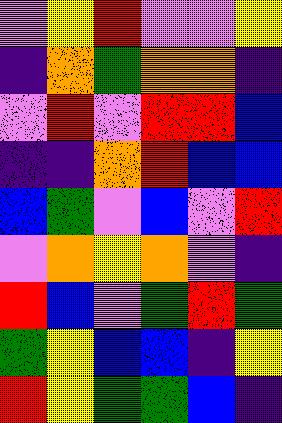[["violet", "yellow", "red", "violet", "violet", "yellow"], ["indigo", "orange", "green", "orange", "orange", "indigo"], ["violet", "red", "violet", "red", "red", "blue"], ["indigo", "indigo", "orange", "red", "blue", "blue"], ["blue", "green", "violet", "blue", "violet", "red"], ["violet", "orange", "yellow", "orange", "violet", "indigo"], ["red", "blue", "violet", "green", "red", "green"], ["green", "yellow", "blue", "blue", "indigo", "yellow"], ["red", "yellow", "green", "green", "blue", "indigo"]]